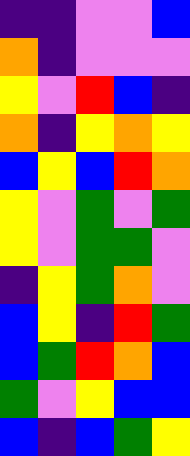[["indigo", "indigo", "violet", "violet", "blue"], ["orange", "indigo", "violet", "violet", "violet"], ["yellow", "violet", "red", "blue", "indigo"], ["orange", "indigo", "yellow", "orange", "yellow"], ["blue", "yellow", "blue", "red", "orange"], ["yellow", "violet", "green", "violet", "green"], ["yellow", "violet", "green", "green", "violet"], ["indigo", "yellow", "green", "orange", "violet"], ["blue", "yellow", "indigo", "red", "green"], ["blue", "green", "red", "orange", "blue"], ["green", "violet", "yellow", "blue", "blue"], ["blue", "indigo", "blue", "green", "yellow"]]